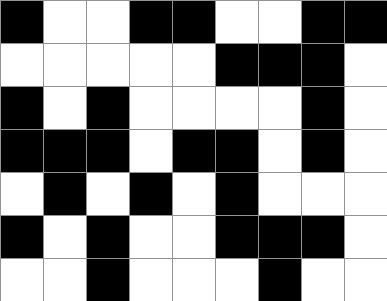[["black", "white", "white", "black", "black", "white", "white", "black", "black"], ["white", "white", "white", "white", "white", "black", "black", "black", "white"], ["black", "white", "black", "white", "white", "white", "white", "black", "white"], ["black", "black", "black", "white", "black", "black", "white", "black", "white"], ["white", "black", "white", "black", "white", "black", "white", "white", "white"], ["black", "white", "black", "white", "white", "black", "black", "black", "white"], ["white", "white", "black", "white", "white", "white", "black", "white", "white"]]